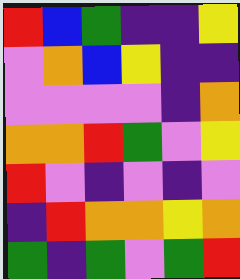[["red", "blue", "green", "indigo", "indigo", "yellow"], ["violet", "orange", "blue", "yellow", "indigo", "indigo"], ["violet", "violet", "violet", "violet", "indigo", "orange"], ["orange", "orange", "red", "green", "violet", "yellow"], ["red", "violet", "indigo", "violet", "indigo", "violet"], ["indigo", "red", "orange", "orange", "yellow", "orange"], ["green", "indigo", "green", "violet", "green", "red"]]